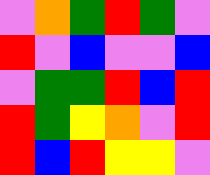[["violet", "orange", "green", "red", "green", "violet"], ["red", "violet", "blue", "violet", "violet", "blue"], ["violet", "green", "green", "red", "blue", "red"], ["red", "green", "yellow", "orange", "violet", "red"], ["red", "blue", "red", "yellow", "yellow", "violet"]]